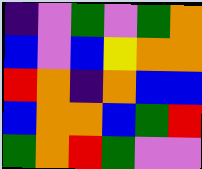[["indigo", "violet", "green", "violet", "green", "orange"], ["blue", "violet", "blue", "yellow", "orange", "orange"], ["red", "orange", "indigo", "orange", "blue", "blue"], ["blue", "orange", "orange", "blue", "green", "red"], ["green", "orange", "red", "green", "violet", "violet"]]